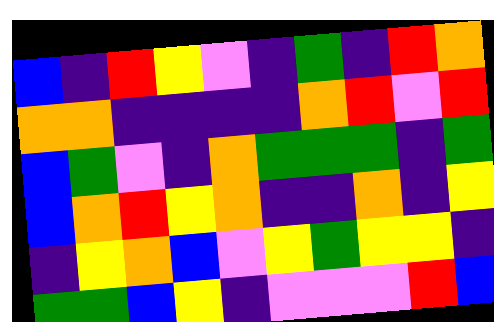[["blue", "indigo", "red", "yellow", "violet", "indigo", "green", "indigo", "red", "orange"], ["orange", "orange", "indigo", "indigo", "indigo", "indigo", "orange", "red", "violet", "red"], ["blue", "green", "violet", "indigo", "orange", "green", "green", "green", "indigo", "green"], ["blue", "orange", "red", "yellow", "orange", "indigo", "indigo", "orange", "indigo", "yellow"], ["indigo", "yellow", "orange", "blue", "violet", "yellow", "green", "yellow", "yellow", "indigo"], ["green", "green", "blue", "yellow", "indigo", "violet", "violet", "violet", "red", "blue"]]